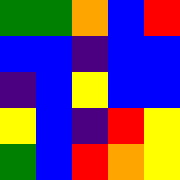[["green", "green", "orange", "blue", "red"], ["blue", "blue", "indigo", "blue", "blue"], ["indigo", "blue", "yellow", "blue", "blue"], ["yellow", "blue", "indigo", "red", "yellow"], ["green", "blue", "red", "orange", "yellow"]]